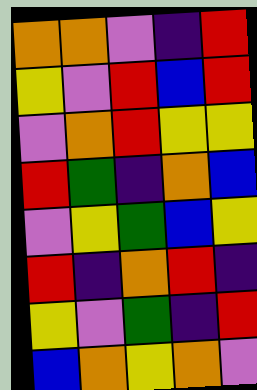[["orange", "orange", "violet", "indigo", "red"], ["yellow", "violet", "red", "blue", "red"], ["violet", "orange", "red", "yellow", "yellow"], ["red", "green", "indigo", "orange", "blue"], ["violet", "yellow", "green", "blue", "yellow"], ["red", "indigo", "orange", "red", "indigo"], ["yellow", "violet", "green", "indigo", "red"], ["blue", "orange", "yellow", "orange", "violet"]]